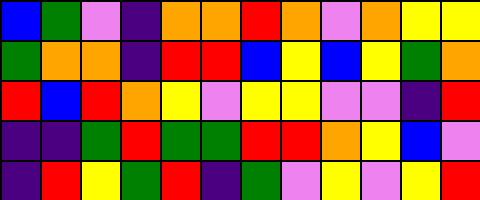[["blue", "green", "violet", "indigo", "orange", "orange", "red", "orange", "violet", "orange", "yellow", "yellow"], ["green", "orange", "orange", "indigo", "red", "red", "blue", "yellow", "blue", "yellow", "green", "orange"], ["red", "blue", "red", "orange", "yellow", "violet", "yellow", "yellow", "violet", "violet", "indigo", "red"], ["indigo", "indigo", "green", "red", "green", "green", "red", "red", "orange", "yellow", "blue", "violet"], ["indigo", "red", "yellow", "green", "red", "indigo", "green", "violet", "yellow", "violet", "yellow", "red"]]